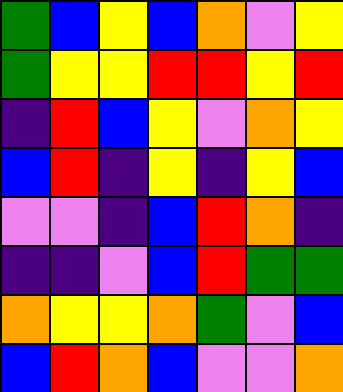[["green", "blue", "yellow", "blue", "orange", "violet", "yellow"], ["green", "yellow", "yellow", "red", "red", "yellow", "red"], ["indigo", "red", "blue", "yellow", "violet", "orange", "yellow"], ["blue", "red", "indigo", "yellow", "indigo", "yellow", "blue"], ["violet", "violet", "indigo", "blue", "red", "orange", "indigo"], ["indigo", "indigo", "violet", "blue", "red", "green", "green"], ["orange", "yellow", "yellow", "orange", "green", "violet", "blue"], ["blue", "red", "orange", "blue", "violet", "violet", "orange"]]